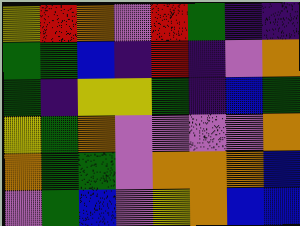[["yellow", "red", "orange", "violet", "red", "green", "indigo", "indigo"], ["green", "green", "blue", "indigo", "red", "indigo", "violet", "orange"], ["green", "indigo", "yellow", "yellow", "green", "indigo", "blue", "green"], ["yellow", "green", "orange", "violet", "violet", "violet", "violet", "orange"], ["orange", "green", "green", "violet", "orange", "orange", "orange", "blue"], ["violet", "green", "blue", "violet", "yellow", "orange", "blue", "blue"]]